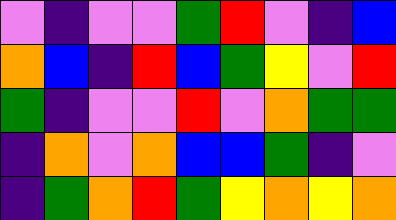[["violet", "indigo", "violet", "violet", "green", "red", "violet", "indigo", "blue"], ["orange", "blue", "indigo", "red", "blue", "green", "yellow", "violet", "red"], ["green", "indigo", "violet", "violet", "red", "violet", "orange", "green", "green"], ["indigo", "orange", "violet", "orange", "blue", "blue", "green", "indigo", "violet"], ["indigo", "green", "orange", "red", "green", "yellow", "orange", "yellow", "orange"]]